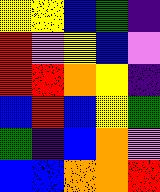[["yellow", "yellow", "blue", "green", "indigo"], ["red", "violet", "yellow", "blue", "violet"], ["red", "red", "orange", "yellow", "indigo"], ["blue", "red", "blue", "yellow", "green"], ["green", "indigo", "blue", "orange", "violet"], ["blue", "blue", "orange", "orange", "red"]]